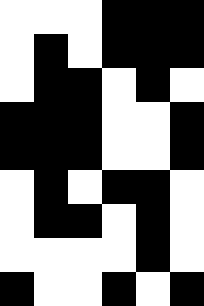[["white", "white", "white", "black", "black", "black"], ["white", "black", "white", "black", "black", "black"], ["white", "black", "black", "white", "black", "white"], ["black", "black", "black", "white", "white", "black"], ["black", "black", "black", "white", "white", "black"], ["white", "black", "white", "black", "black", "white"], ["white", "black", "black", "white", "black", "white"], ["white", "white", "white", "white", "black", "white"], ["black", "white", "white", "black", "white", "black"]]